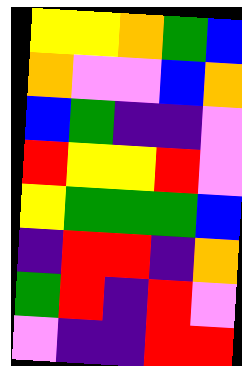[["yellow", "yellow", "orange", "green", "blue"], ["orange", "violet", "violet", "blue", "orange"], ["blue", "green", "indigo", "indigo", "violet"], ["red", "yellow", "yellow", "red", "violet"], ["yellow", "green", "green", "green", "blue"], ["indigo", "red", "red", "indigo", "orange"], ["green", "red", "indigo", "red", "violet"], ["violet", "indigo", "indigo", "red", "red"]]